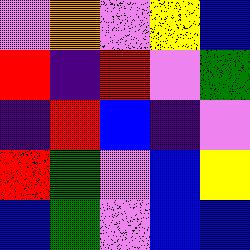[["violet", "orange", "violet", "yellow", "blue"], ["red", "indigo", "red", "violet", "green"], ["indigo", "red", "blue", "indigo", "violet"], ["red", "green", "violet", "blue", "yellow"], ["blue", "green", "violet", "blue", "blue"]]